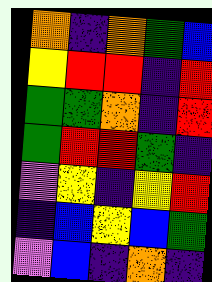[["orange", "indigo", "orange", "green", "blue"], ["yellow", "red", "red", "indigo", "red"], ["green", "green", "orange", "indigo", "red"], ["green", "red", "red", "green", "indigo"], ["violet", "yellow", "indigo", "yellow", "red"], ["indigo", "blue", "yellow", "blue", "green"], ["violet", "blue", "indigo", "orange", "indigo"]]